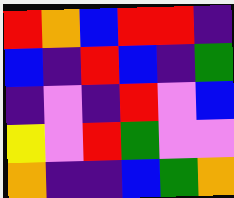[["red", "orange", "blue", "red", "red", "indigo"], ["blue", "indigo", "red", "blue", "indigo", "green"], ["indigo", "violet", "indigo", "red", "violet", "blue"], ["yellow", "violet", "red", "green", "violet", "violet"], ["orange", "indigo", "indigo", "blue", "green", "orange"]]